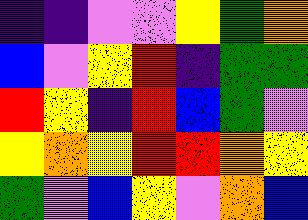[["indigo", "indigo", "violet", "violet", "yellow", "green", "orange"], ["blue", "violet", "yellow", "red", "indigo", "green", "green"], ["red", "yellow", "indigo", "red", "blue", "green", "violet"], ["yellow", "orange", "yellow", "red", "red", "orange", "yellow"], ["green", "violet", "blue", "yellow", "violet", "orange", "blue"]]